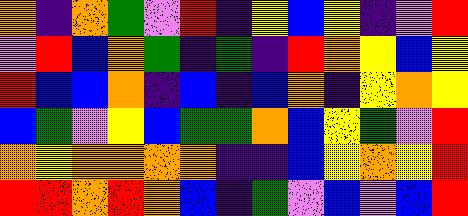[["orange", "indigo", "orange", "green", "violet", "red", "indigo", "yellow", "blue", "yellow", "indigo", "violet", "red"], ["violet", "red", "blue", "orange", "green", "indigo", "green", "indigo", "red", "orange", "yellow", "blue", "yellow"], ["red", "blue", "blue", "orange", "indigo", "blue", "indigo", "blue", "orange", "indigo", "yellow", "orange", "yellow"], ["blue", "green", "violet", "yellow", "blue", "green", "green", "orange", "blue", "yellow", "green", "violet", "red"], ["orange", "yellow", "orange", "orange", "orange", "orange", "indigo", "indigo", "blue", "yellow", "orange", "yellow", "red"], ["red", "red", "orange", "red", "orange", "blue", "indigo", "green", "violet", "blue", "violet", "blue", "red"]]